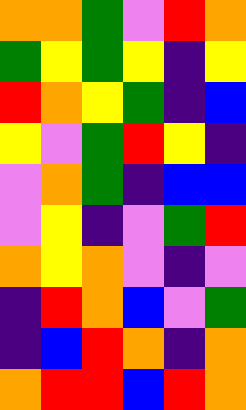[["orange", "orange", "green", "violet", "red", "orange"], ["green", "yellow", "green", "yellow", "indigo", "yellow"], ["red", "orange", "yellow", "green", "indigo", "blue"], ["yellow", "violet", "green", "red", "yellow", "indigo"], ["violet", "orange", "green", "indigo", "blue", "blue"], ["violet", "yellow", "indigo", "violet", "green", "red"], ["orange", "yellow", "orange", "violet", "indigo", "violet"], ["indigo", "red", "orange", "blue", "violet", "green"], ["indigo", "blue", "red", "orange", "indigo", "orange"], ["orange", "red", "red", "blue", "red", "orange"]]